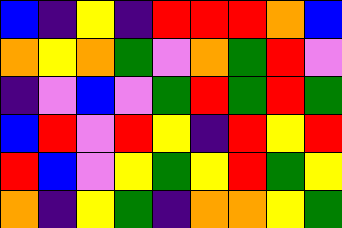[["blue", "indigo", "yellow", "indigo", "red", "red", "red", "orange", "blue"], ["orange", "yellow", "orange", "green", "violet", "orange", "green", "red", "violet"], ["indigo", "violet", "blue", "violet", "green", "red", "green", "red", "green"], ["blue", "red", "violet", "red", "yellow", "indigo", "red", "yellow", "red"], ["red", "blue", "violet", "yellow", "green", "yellow", "red", "green", "yellow"], ["orange", "indigo", "yellow", "green", "indigo", "orange", "orange", "yellow", "green"]]